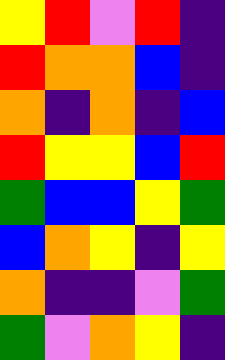[["yellow", "red", "violet", "red", "indigo"], ["red", "orange", "orange", "blue", "indigo"], ["orange", "indigo", "orange", "indigo", "blue"], ["red", "yellow", "yellow", "blue", "red"], ["green", "blue", "blue", "yellow", "green"], ["blue", "orange", "yellow", "indigo", "yellow"], ["orange", "indigo", "indigo", "violet", "green"], ["green", "violet", "orange", "yellow", "indigo"]]